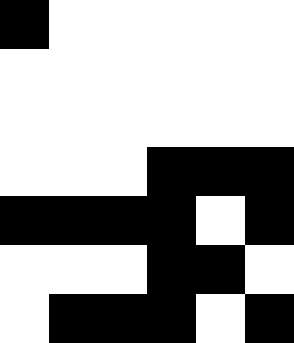[["black", "white", "white", "white", "white", "white"], ["white", "white", "white", "white", "white", "white"], ["white", "white", "white", "white", "white", "white"], ["white", "white", "white", "black", "black", "black"], ["black", "black", "black", "black", "white", "black"], ["white", "white", "white", "black", "black", "white"], ["white", "black", "black", "black", "white", "black"]]